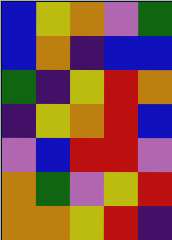[["blue", "yellow", "orange", "violet", "green"], ["blue", "orange", "indigo", "blue", "blue"], ["green", "indigo", "yellow", "red", "orange"], ["indigo", "yellow", "orange", "red", "blue"], ["violet", "blue", "red", "red", "violet"], ["orange", "green", "violet", "yellow", "red"], ["orange", "orange", "yellow", "red", "indigo"]]